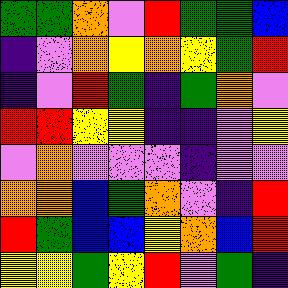[["green", "green", "orange", "violet", "red", "green", "green", "blue"], ["indigo", "violet", "orange", "yellow", "orange", "yellow", "green", "red"], ["indigo", "violet", "red", "green", "indigo", "green", "orange", "violet"], ["red", "red", "yellow", "yellow", "indigo", "indigo", "violet", "yellow"], ["violet", "orange", "violet", "violet", "violet", "indigo", "violet", "violet"], ["orange", "orange", "blue", "green", "orange", "violet", "indigo", "red"], ["red", "green", "blue", "blue", "yellow", "orange", "blue", "red"], ["yellow", "yellow", "green", "yellow", "red", "violet", "green", "indigo"]]